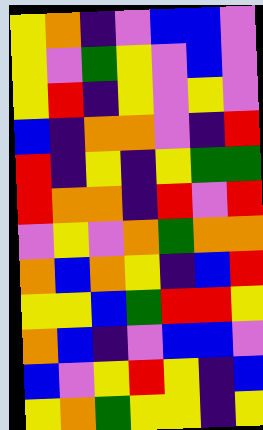[["yellow", "orange", "indigo", "violet", "blue", "blue", "violet"], ["yellow", "violet", "green", "yellow", "violet", "blue", "violet"], ["yellow", "red", "indigo", "yellow", "violet", "yellow", "violet"], ["blue", "indigo", "orange", "orange", "violet", "indigo", "red"], ["red", "indigo", "yellow", "indigo", "yellow", "green", "green"], ["red", "orange", "orange", "indigo", "red", "violet", "red"], ["violet", "yellow", "violet", "orange", "green", "orange", "orange"], ["orange", "blue", "orange", "yellow", "indigo", "blue", "red"], ["yellow", "yellow", "blue", "green", "red", "red", "yellow"], ["orange", "blue", "indigo", "violet", "blue", "blue", "violet"], ["blue", "violet", "yellow", "red", "yellow", "indigo", "blue"], ["yellow", "orange", "green", "yellow", "yellow", "indigo", "yellow"]]